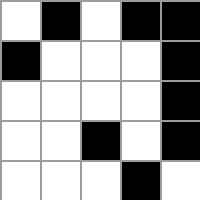[["white", "black", "white", "black", "black"], ["black", "white", "white", "white", "black"], ["white", "white", "white", "white", "black"], ["white", "white", "black", "white", "black"], ["white", "white", "white", "black", "white"]]